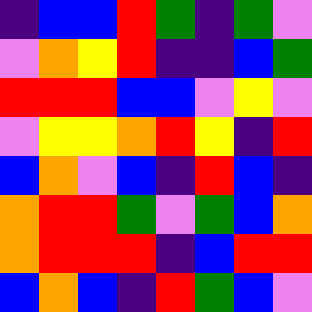[["indigo", "blue", "blue", "red", "green", "indigo", "green", "violet"], ["violet", "orange", "yellow", "red", "indigo", "indigo", "blue", "green"], ["red", "red", "red", "blue", "blue", "violet", "yellow", "violet"], ["violet", "yellow", "yellow", "orange", "red", "yellow", "indigo", "red"], ["blue", "orange", "violet", "blue", "indigo", "red", "blue", "indigo"], ["orange", "red", "red", "green", "violet", "green", "blue", "orange"], ["orange", "red", "red", "red", "indigo", "blue", "red", "red"], ["blue", "orange", "blue", "indigo", "red", "green", "blue", "violet"]]